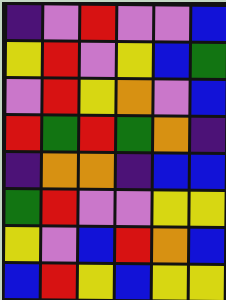[["indigo", "violet", "red", "violet", "violet", "blue"], ["yellow", "red", "violet", "yellow", "blue", "green"], ["violet", "red", "yellow", "orange", "violet", "blue"], ["red", "green", "red", "green", "orange", "indigo"], ["indigo", "orange", "orange", "indigo", "blue", "blue"], ["green", "red", "violet", "violet", "yellow", "yellow"], ["yellow", "violet", "blue", "red", "orange", "blue"], ["blue", "red", "yellow", "blue", "yellow", "yellow"]]